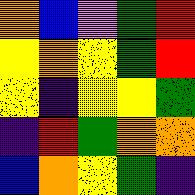[["orange", "blue", "violet", "green", "red"], ["yellow", "orange", "yellow", "green", "red"], ["yellow", "indigo", "yellow", "yellow", "green"], ["indigo", "red", "green", "orange", "orange"], ["blue", "orange", "yellow", "green", "indigo"]]